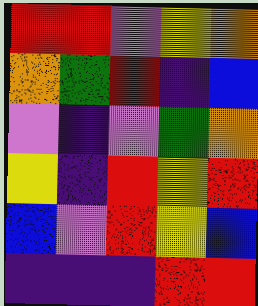[["red", "red", "violet", "yellow", "orange"], ["orange", "green", "red", "indigo", "blue"], ["violet", "indigo", "violet", "green", "orange"], ["yellow", "indigo", "red", "yellow", "red"], ["blue", "violet", "red", "yellow", "blue"], ["indigo", "indigo", "indigo", "red", "red"]]